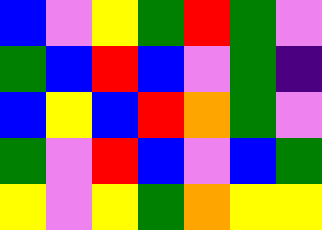[["blue", "violet", "yellow", "green", "red", "green", "violet"], ["green", "blue", "red", "blue", "violet", "green", "indigo"], ["blue", "yellow", "blue", "red", "orange", "green", "violet"], ["green", "violet", "red", "blue", "violet", "blue", "green"], ["yellow", "violet", "yellow", "green", "orange", "yellow", "yellow"]]